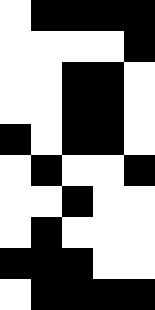[["white", "black", "black", "black", "black"], ["white", "white", "white", "white", "black"], ["white", "white", "black", "black", "white"], ["white", "white", "black", "black", "white"], ["black", "white", "black", "black", "white"], ["white", "black", "white", "white", "black"], ["white", "white", "black", "white", "white"], ["white", "black", "white", "white", "white"], ["black", "black", "black", "white", "white"], ["white", "black", "black", "black", "black"]]